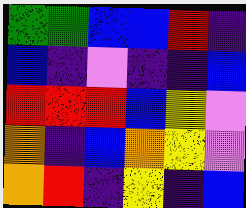[["green", "green", "blue", "blue", "red", "indigo"], ["blue", "indigo", "violet", "indigo", "indigo", "blue"], ["red", "red", "red", "blue", "yellow", "violet"], ["orange", "indigo", "blue", "orange", "yellow", "violet"], ["orange", "red", "indigo", "yellow", "indigo", "blue"]]